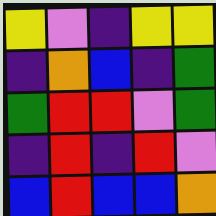[["yellow", "violet", "indigo", "yellow", "yellow"], ["indigo", "orange", "blue", "indigo", "green"], ["green", "red", "red", "violet", "green"], ["indigo", "red", "indigo", "red", "violet"], ["blue", "red", "blue", "blue", "orange"]]